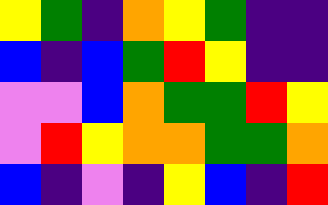[["yellow", "green", "indigo", "orange", "yellow", "green", "indigo", "indigo"], ["blue", "indigo", "blue", "green", "red", "yellow", "indigo", "indigo"], ["violet", "violet", "blue", "orange", "green", "green", "red", "yellow"], ["violet", "red", "yellow", "orange", "orange", "green", "green", "orange"], ["blue", "indigo", "violet", "indigo", "yellow", "blue", "indigo", "red"]]